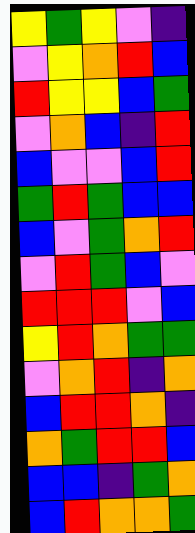[["yellow", "green", "yellow", "violet", "indigo"], ["violet", "yellow", "orange", "red", "blue"], ["red", "yellow", "yellow", "blue", "green"], ["violet", "orange", "blue", "indigo", "red"], ["blue", "violet", "violet", "blue", "red"], ["green", "red", "green", "blue", "blue"], ["blue", "violet", "green", "orange", "red"], ["violet", "red", "green", "blue", "violet"], ["red", "red", "red", "violet", "blue"], ["yellow", "red", "orange", "green", "green"], ["violet", "orange", "red", "indigo", "orange"], ["blue", "red", "red", "orange", "indigo"], ["orange", "green", "red", "red", "blue"], ["blue", "blue", "indigo", "green", "orange"], ["blue", "red", "orange", "orange", "green"]]